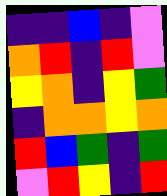[["indigo", "indigo", "blue", "indigo", "violet"], ["orange", "red", "indigo", "red", "violet"], ["yellow", "orange", "indigo", "yellow", "green"], ["indigo", "orange", "orange", "yellow", "orange"], ["red", "blue", "green", "indigo", "green"], ["violet", "red", "yellow", "indigo", "red"]]